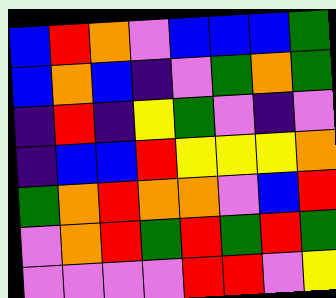[["blue", "red", "orange", "violet", "blue", "blue", "blue", "green"], ["blue", "orange", "blue", "indigo", "violet", "green", "orange", "green"], ["indigo", "red", "indigo", "yellow", "green", "violet", "indigo", "violet"], ["indigo", "blue", "blue", "red", "yellow", "yellow", "yellow", "orange"], ["green", "orange", "red", "orange", "orange", "violet", "blue", "red"], ["violet", "orange", "red", "green", "red", "green", "red", "green"], ["violet", "violet", "violet", "violet", "red", "red", "violet", "yellow"]]